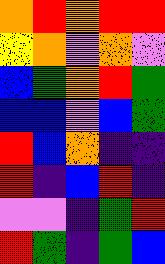[["orange", "red", "orange", "red", "red"], ["yellow", "orange", "violet", "orange", "violet"], ["blue", "green", "orange", "red", "green"], ["blue", "blue", "violet", "blue", "green"], ["red", "blue", "orange", "indigo", "indigo"], ["red", "indigo", "blue", "red", "indigo"], ["violet", "violet", "indigo", "green", "red"], ["red", "green", "indigo", "green", "blue"]]